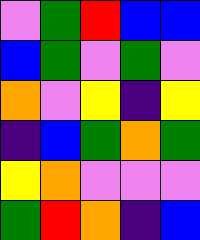[["violet", "green", "red", "blue", "blue"], ["blue", "green", "violet", "green", "violet"], ["orange", "violet", "yellow", "indigo", "yellow"], ["indigo", "blue", "green", "orange", "green"], ["yellow", "orange", "violet", "violet", "violet"], ["green", "red", "orange", "indigo", "blue"]]